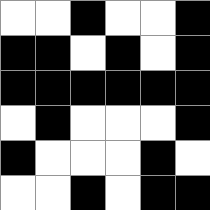[["white", "white", "black", "white", "white", "black"], ["black", "black", "white", "black", "white", "black"], ["black", "black", "black", "black", "black", "black"], ["white", "black", "white", "white", "white", "black"], ["black", "white", "white", "white", "black", "white"], ["white", "white", "black", "white", "black", "black"]]